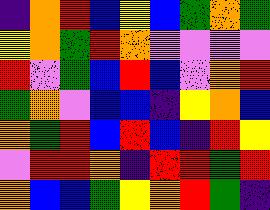[["indigo", "orange", "red", "blue", "yellow", "blue", "green", "orange", "green"], ["yellow", "orange", "green", "red", "orange", "violet", "violet", "violet", "violet"], ["red", "violet", "green", "blue", "red", "blue", "violet", "orange", "red"], ["green", "orange", "violet", "blue", "blue", "indigo", "yellow", "orange", "blue"], ["orange", "green", "red", "blue", "red", "blue", "indigo", "red", "yellow"], ["violet", "red", "red", "orange", "indigo", "red", "red", "green", "red"], ["orange", "blue", "blue", "green", "yellow", "orange", "red", "green", "indigo"]]